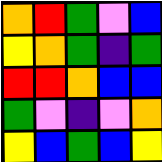[["orange", "red", "green", "violet", "blue"], ["yellow", "orange", "green", "indigo", "green"], ["red", "red", "orange", "blue", "blue"], ["green", "violet", "indigo", "violet", "orange"], ["yellow", "blue", "green", "blue", "yellow"]]